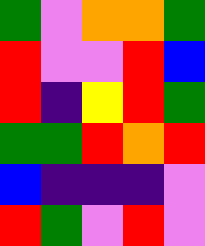[["green", "violet", "orange", "orange", "green"], ["red", "violet", "violet", "red", "blue"], ["red", "indigo", "yellow", "red", "green"], ["green", "green", "red", "orange", "red"], ["blue", "indigo", "indigo", "indigo", "violet"], ["red", "green", "violet", "red", "violet"]]